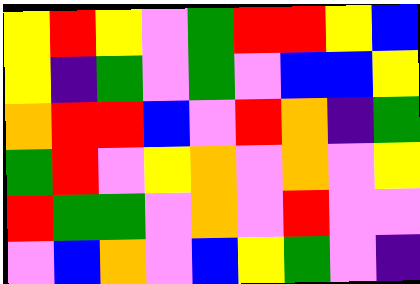[["yellow", "red", "yellow", "violet", "green", "red", "red", "yellow", "blue"], ["yellow", "indigo", "green", "violet", "green", "violet", "blue", "blue", "yellow"], ["orange", "red", "red", "blue", "violet", "red", "orange", "indigo", "green"], ["green", "red", "violet", "yellow", "orange", "violet", "orange", "violet", "yellow"], ["red", "green", "green", "violet", "orange", "violet", "red", "violet", "violet"], ["violet", "blue", "orange", "violet", "blue", "yellow", "green", "violet", "indigo"]]